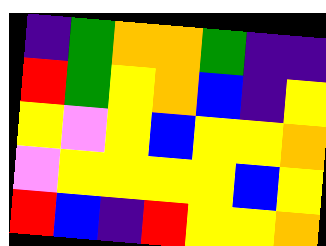[["indigo", "green", "orange", "orange", "green", "indigo", "indigo"], ["red", "green", "yellow", "orange", "blue", "indigo", "yellow"], ["yellow", "violet", "yellow", "blue", "yellow", "yellow", "orange"], ["violet", "yellow", "yellow", "yellow", "yellow", "blue", "yellow"], ["red", "blue", "indigo", "red", "yellow", "yellow", "orange"]]